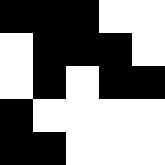[["black", "black", "black", "white", "white"], ["white", "black", "black", "black", "white"], ["white", "black", "white", "black", "black"], ["black", "white", "white", "white", "white"], ["black", "black", "white", "white", "white"]]